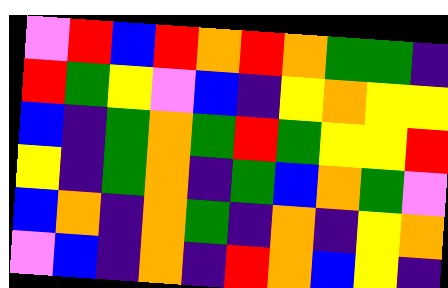[["violet", "red", "blue", "red", "orange", "red", "orange", "green", "green", "indigo"], ["red", "green", "yellow", "violet", "blue", "indigo", "yellow", "orange", "yellow", "yellow"], ["blue", "indigo", "green", "orange", "green", "red", "green", "yellow", "yellow", "red"], ["yellow", "indigo", "green", "orange", "indigo", "green", "blue", "orange", "green", "violet"], ["blue", "orange", "indigo", "orange", "green", "indigo", "orange", "indigo", "yellow", "orange"], ["violet", "blue", "indigo", "orange", "indigo", "red", "orange", "blue", "yellow", "indigo"]]